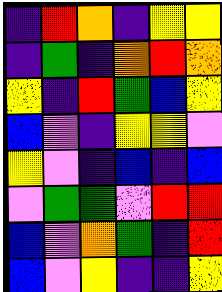[["indigo", "red", "orange", "indigo", "yellow", "yellow"], ["indigo", "green", "indigo", "orange", "red", "orange"], ["yellow", "indigo", "red", "green", "blue", "yellow"], ["blue", "violet", "indigo", "yellow", "yellow", "violet"], ["yellow", "violet", "indigo", "blue", "indigo", "blue"], ["violet", "green", "green", "violet", "red", "red"], ["blue", "violet", "orange", "green", "indigo", "red"], ["blue", "violet", "yellow", "indigo", "indigo", "yellow"]]